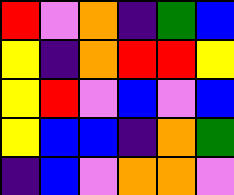[["red", "violet", "orange", "indigo", "green", "blue"], ["yellow", "indigo", "orange", "red", "red", "yellow"], ["yellow", "red", "violet", "blue", "violet", "blue"], ["yellow", "blue", "blue", "indigo", "orange", "green"], ["indigo", "blue", "violet", "orange", "orange", "violet"]]